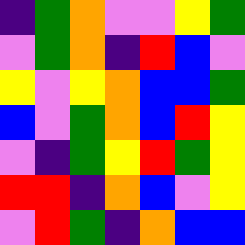[["indigo", "green", "orange", "violet", "violet", "yellow", "green"], ["violet", "green", "orange", "indigo", "red", "blue", "violet"], ["yellow", "violet", "yellow", "orange", "blue", "blue", "green"], ["blue", "violet", "green", "orange", "blue", "red", "yellow"], ["violet", "indigo", "green", "yellow", "red", "green", "yellow"], ["red", "red", "indigo", "orange", "blue", "violet", "yellow"], ["violet", "red", "green", "indigo", "orange", "blue", "blue"]]